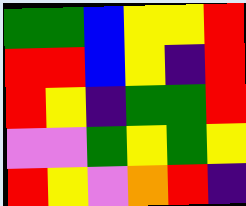[["green", "green", "blue", "yellow", "yellow", "red"], ["red", "red", "blue", "yellow", "indigo", "red"], ["red", "yellow", "indigo", "green", "green", "red"], ["violet", "violet", "green", "yellow", "green", "yellow"], ["red", "yellow", "violet", "orange", "red", "indigo"]]